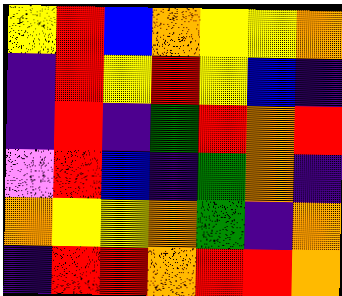[["yellow", "red", "blue", "orange", "yellow", "yellow", "orange"], ["indigo", "red", "yellow", "red", "yellow", "blue", "indigo"], ["indigo", "red", "indigo", "green", "red", "orange", "red"], ["violet", "red", "blue", "indigo", "green", "orange", "indigo"], ["orange", "yellow", "yellow", "orange", "green", "indigo", "orange"], ["indigo", "red", "red", "orange", "red", "red", "orange"]]